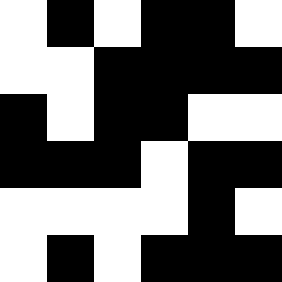[["white", "black", "white", "black", "black", "white"], ["white", "white", "black", "black", "black", "black"], ["black", "white", "black", "black", "white", "white"], ["black", "black", "black", "white", "black", "black"], ["white", "white", "white", "white", "black", "white"], ["white", "black", "white", "black", "black", "black"]]